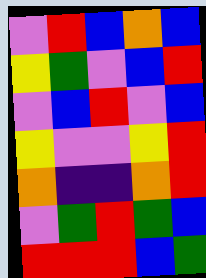[["violet", "red", "blue", "orange", "blue"], ["yellow", "green", "violet", "blue", "red"], ["violet", "blue", "red", "violet", "blue"], ["yellow", "violet", "violet", "yellow", "red"], ["orange", "indigo", "indigo", "orange", "red"], ["violet", "green", "red", "green", "blue"], ["red", "red", "red", "blue", "green"]]